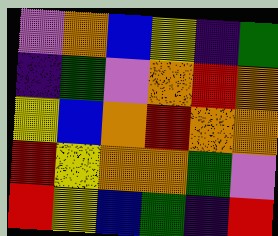[["violet", "orange", "blue", "yellow", "indigo", "green"], ["indigo", "green", "violet", "orange", "red", "orange"], ["yellow", "blue", "orange", "red", "orange", "orange"], ["red", "yellow", "orange", "orange", "green", "violet"], ["red", "yellow", "blue", "green", "indigo", "red"]]